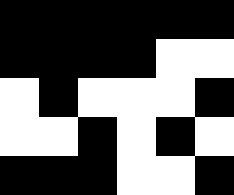[["black", "black", "black", "black", "black", "black"], ["black", "black", "black", "black", "white", "white"], ["white", "black", "white", "white", "white", "black"], ["white", "white", "black", "white", "black", "white"], ["black", "black", "black", "white", "white", "black"]]